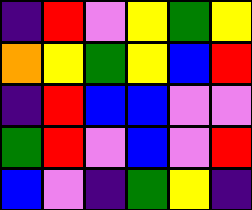[["indigo", "red", "violet", "yellow", "green", "yellow"], ["orange", "yellow", "green", "yellow", "blue", "red"], ["indigo", "red", "blue", "blue", "violet", "violet"], ["green", "red", "violet", "blue", "violet", "red"], ["blue", "violet", "indigo", "green", "yellow", "indigo"]]